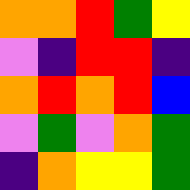[["orange", "orange", "red", "green", "yellow"], ["violet", "indigo", "red", "red", "indigo"], ["orange", "red", "orange", "red", "blue"], ["violet", "green", "violet", "orange", "green"], ["indigo", "orange", "yellow", "yellow", "green"]]